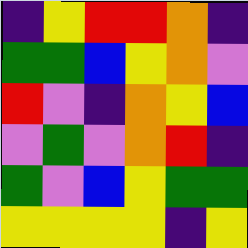[["indigo", "yellow", "red", "red", "orange", "indigo"], ["green", "green", "blue", "yellow", "orange", "violet"], ["red", "violet", "indigo", "orange", "yellow", "blue"], ["violet", "green", "violet", "orange", "red", "indigo"], ["green", "violet", "blue", "yellow", "green", "green"], ["yellow", "yellow", "yellow", "yellow", "indigo", "yellow"]]